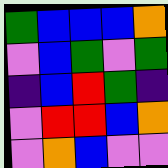[["green", "blue", "blue", "blue", "orange"], ["violet", "blue", "green", "violet", "green"], ["indigo", "blue", "red", "green", "indigo"], ["violet", "red", "red", "blue", "orange"], ["violet", "orange", "blue", "violet", "violet"]]